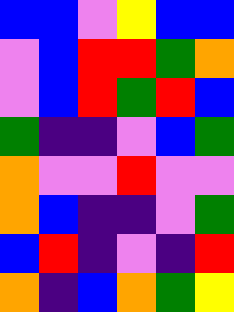[["blue", "blue", "violet", "yellow", "blue", "blue"], ["violet", "blue", "red", "red", "green", "orange"], ["violet", "blue", "red", "green", "red", "blue"], ["green", "indigo", "indigo", "violet", "blue", "green"], ["orange", "violet", "violet", "red", "violet", "violet"], ["orange", "blue", "indigo", "indigo", "violet", "green"], ["blue", "red", "indigo", "violet", "indigo", "red"], ["orange", "indigo", "blue", "orange", "green", "yellow"]]